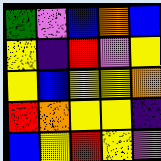[["green", "violet", "blue", "orange", "blue"], ["yellow", "indigo", "red", "violet", "yellow"], ["yellow", "blue", "yellow", "yellow", "orange"], ["red", "orange", "yellow", "yellow", "indigo"], ["blue", "yellow", "red", "yellow", "violet"]]